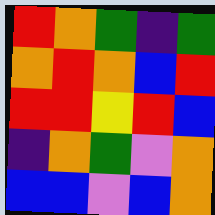[["red", "orange", "green", "indigo", "green"], ["orange", "red", "orange", "blue", "red"], ["red", "red", "yellow", "red", "blue"], ["indigo", "orange", "green", "violet", "orange"], ["blue", "blue", "violet", "blue", "orange"]]